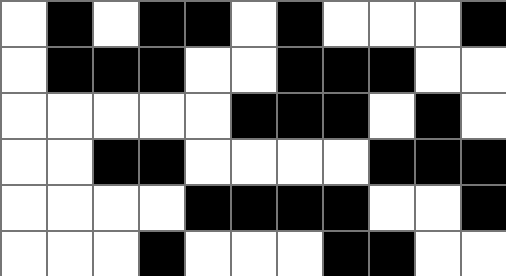[["white", "black", "white", "black", "black", "white", "black", "white", "white", "white", "black"], ["white", "black", "black", "black", "white", "white", "black", "black", "black", "white", "white"], ["white", "white", "white", "white", "white", "black", "black", "black", "white", "black", "white"], ["white", "white", "black", "black", "white", "white", "white", "white", "black", "black", "black"], ["white", "white", "white", "white", "black", "black", "black", "black", "white", "white", "black"], ["white", "white", "white", "black", "white", "white", "white", "black", "black", "white", "white"]]